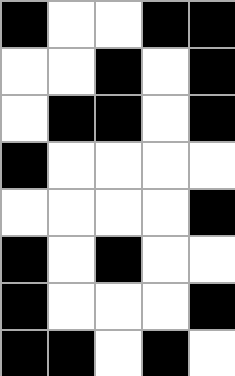[["black", "white", "white", "black", "black"], ["white", "white", "black", "white", "black"], ["white", "black", "black", "white", "black"], ["black", "white", "white", "white", "white"], ["white", "white", "white", "white", "black"], ["black", "white", "black", "white", "white"], ["black", "white", "white", "white", "black"], ["black", "black", "white", "black", "white"]]